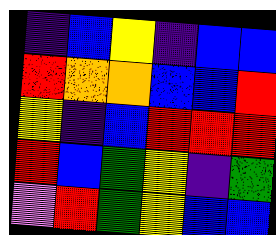[["indigo", "blue", "yellow", "indigo", "blue", "blue"], ["red", "orange", "orange", "blue", "blue", "red"], ["yellow", "indigo", "blue", "red", "red", "red"], ["red", "blue", "green", "yellow", "indigo", "green"], ["violet", "red", "green", "yellow", "blue", "blue"]]